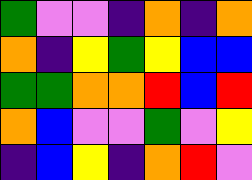[["green", "violet", "violet", "indigo", "orange", "indigo", "orange"], ["orange", "indigo", "yellow", "green", "yellow", "blue", "blue"], ["green", "green", "orange", "orange", "red", "blue", "red"], ["orange", "blue", "violet", "violet", "green", "violet", "yellow"], ["indigo", "blue", "yellow", "indigo", "orange", "red", "violet"]]